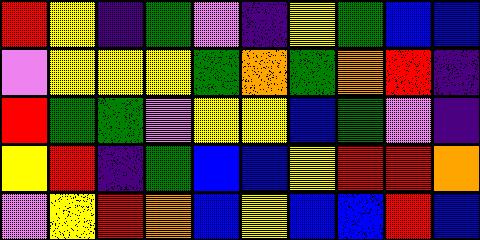[["red", "yellow", "indigo", "green", "violet", "indigo", "yellow", "green", "blue", "blue"], ["violet", "yellow", "yellow", "yellow", "green", "orange", "green", "orange", "red", "indigo"], ["red", "green", "green", "violet", "yellow", "yellow", "blue", "green", "violet", "indigo"], ["yellow", "red", "indigo", "green", "blue", "blue", "yellow", "red", "red", "orange"], ["violet", "yellow", "red", "orange", "blue", "yellow", "blue", "blue", "red", "blue"]]